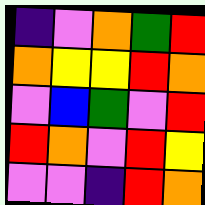[["indigo", "violet", "orange", "green", "red"], ["orange", "yellow", "yellow", "red", "orange"], ["violet", "blue", "green", "violet", "red"], ["red", "orange", "violet", "red", "yellow"], ["violet", "violet", "indigo", "red", "orange"]]